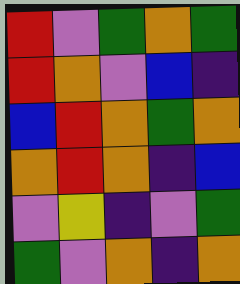[["red", "violet", "green", "orange", "green"], ["red", "orange", "violet", "blue", "indigo"], ["blue", "red", "orange", "green", "orange"], ["orange", "red", "orange", "indigo", "blue"], ["violet", "yellow", "indigo", "violet", "green"], ["green", "violet", "orange", "indigo", "orange"]]